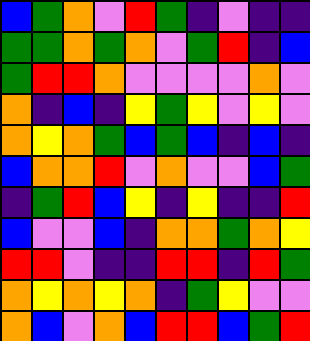[["blue", "green", "orange", "violet", "red", "green", "indigo", "violet", "indigo", "indigo"], ["green", "green", "orange", "green", "orange", "violet", "green", "red", "indigo", "blue"], ["green", "red", "red", "orange", "violet", "violet", "violet", "violet", "orange", "violet"], ["orange", "indigo", "blue", "indigo", "yellow", "green", "yellow", "violet", "yellow", "violet"], ["orange", "yellow", "orange", "green", "blue", "green", "blue", "indigo", "blue", "indigo"], ["blue", "orange", "orange", "red", "violet", "orange", "violet", "violet", "blue", "green"], ["indigo", "green", "red", "blue", "yellow", "indigo", "yellow", "indigo", "indigo", "red"], ["blue", "violet", "violet", "blue", "indigo", "orange", "orange", "green", "orange", "yellow"], ["red", "red", "violet", "indigo", "indigo", "red", "red", "indigo", "red", "green"], ["orange", "yellow", "orange", "yellow", "orange", "indigo", "green", "yellow", "violet", "violet"], ["orange", "blue", "violet", "orange", "blue", "red", "red", "blue", "green", "red"]]